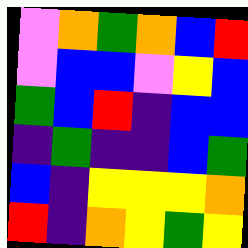[["violet", "orange", "green", "orange", "blue", "red"], ["violet", "blue", "blue", "violet", "yellow", "blue"], ["green", "blue", "red", "indigo", "blue", "blue"], ["indigo", "green", "indigo", "indigo", "blue", "green"], ["blue", "indigo", "yellow", "yellow", "yellow", "orange"], ["red", "indigo", "orange", "yellow", "green", "yellow"]]